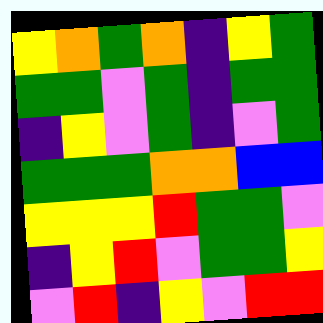[["yellow", "orange", "green", "orange", "indigo", "yellow", "green"], ["green", "green", "violet", "green", "indigo", "green", "green"], ["indigo", "yellow", "violet", "green", "indigo", "violet", "green"], ["green", "green", "green", "orange", "orange", "blue", "blue"], ["yellow", "yellow", "yellow", "red", "green", "green", "violet"], ["indigo", "yellow", "red", "violet", "green", "green", "yellow"], ["violet", "red", "indigo", "yellow", "violet", "red", "red"]]